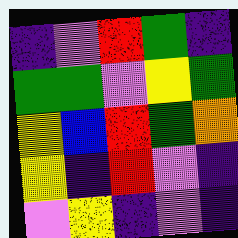[["indigo", "violet", "red", "green", "indigo"], ["green", "green", "violet", "yellow", "green"], ["yellow", "blue", "red", "green", "orange"], ["yellow", "indigo", "red", "violet", "indigo"], ["violet", "yellow", "indigo", "violet", "indigo"]]